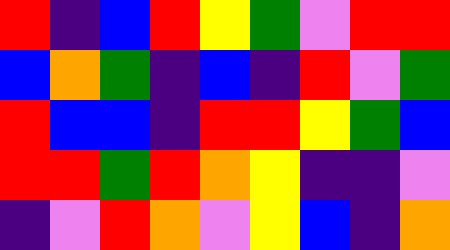[["red", "indigo", "blue", "red", "yellow", "green", "violet", "red", "red"], ["blue", "orange", "green", "indigo", "blue", "indigo", "red", "violet", "green"], ["red", "blue", "blue", "indigo", "red", "red", "yellow", "green", "blue"], ["red", "red", "green", "red", "orange", "yellow", "indigo", "indigo", "violet"], ["indigo", "violet", "red", "orange", "violet", "yellow", "blue", "indigo", "orange"]]